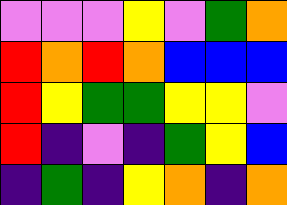[["violet", "violet", "violet", "yellow", "violet", "green", "orange"], ["red", "orange", "red", "orange", "blue", "blue", "blue"], ["red", "yellow", "green", "green", "yellow", "yellow", "violet"], ["red", "indigo", "violet", "indigo", "green", "yellow", "blue"], ["indigo", "green", "indigo", "yellow", "orange", "indigo", "orange"]]